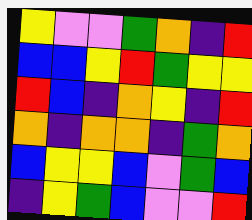[["yellow", "violet", "violet", "green", "orange", "indigo", "red"], ["blue", "blue", "yellow", "red", "green", "yellow", "yellow"], ["red", "blue", "indigo", "orange", "yellow", "indigo", "red"], ["orange", "indigo", "orange", "orange", "indigo", "green", "orange"], ["blue", "yellow", "yellow", "blue", "violet", "green", "blue"], ["indigo", "yellow", "green", "blue", "violet", "violet", "red"]]